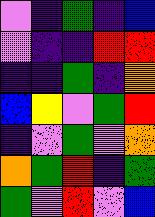[["violet", "indigo", "green", "indigo", "blue"], ["violet", "indigo", "indigo", "red", "red"], ["indigo", "indigo", "green", "indigo", "orange"], ["blue", "yellow", "violet", "green", "red"], ["indigo", "violet", "green", "violet", "orange"], ["orange", "green", "red", "indigo", "green"], ["green", "violet", "red", "violet", "blue"]]